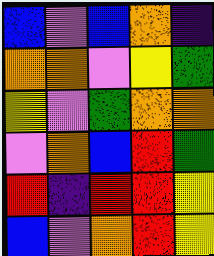[["blue", "violet", "blue", "orange", "indigo"], ["orange", "orange", "violet", "yellow", "green"], ["yellow", "violet", "green", "orange", "orange"], ["violet", "orange", "blue", "red", "green"], ["red", "indigo", "red", "red", "yellow"], ["blue", "violet", "orange", "red", "yellow"]]